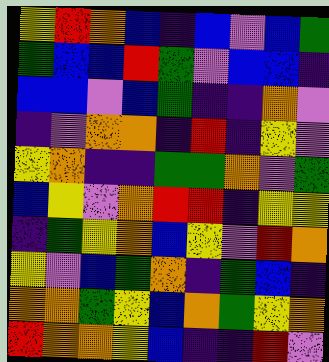[["yellow", "red", "orange", "blue", "indigo", "blue", "violet", "blue", "green"], ["green", "blue", "blue", "red", "green", "violet", "blue", "blue", "indigo"], ["blue", "blue", "violet", "blue", "green", "indigo", "indigo", "orange", "violet"], ["indigo", "violet", "orange", "orange", "indigo", "red", "indigo", "yellow", "violet"], ["yellow", "orange", "indigo", "indigo", "green", "green", "orange", "violet", "green"], ["blue", "yellow", "violet", "orange", "red", "red", "indigo", "yellow", "yellow"], ["indigo", "green", "yellow", "orange", "blue", "yellow", "violet", "red", "orange"], ["yellow", "violet", "blue", "green", "orange", "indigo", "green", "blue", "indigo"], ["orange", "orange", "green", "yellow", "blue", "orange", "green", "yellow", "orange"], ["red", "orange", "orange", "yellow", "blue", "indigo", "indigo", "red", "violet"]]